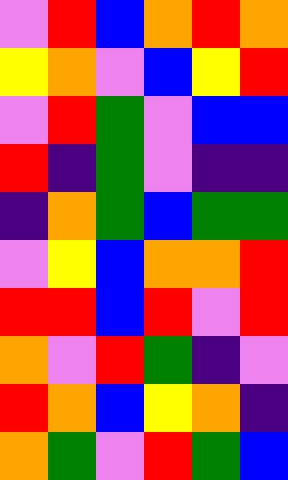[["violet", "red", "blue", "orange", "red", "orange"], ["yellow", "orange", "violet", "blue", "yellow", "red"], ["violet", "red", "green", "violet", "blue", "blue"], ["red", "indigo", "green", "violet", "indigo", "indigo"], ["indigo", "orange", "green", "blue", "green", "green"], ["violet", "yellow", "blue", "orange", "orange", "red"], ["red", "red", "blue", "red", "violet", "red"], ["orange", "violet", "red", "green", "indigo", "violet"], ["red", "orange", "blue", "yellow", "orange", "indigo"], ["orange", "green", "violet", "red", "green", "blue"]]